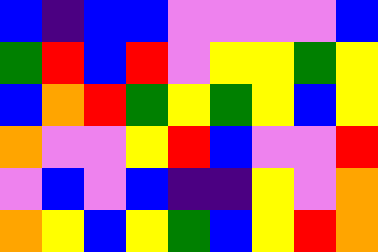[["blue", "indigo", "blue", "blue", "violet", "violet", "violet", "violet", "blue"], ["green", "red", "blue", "red", "violet", "yellow", "yellow", "green", "yellow"], ["blue", "orange", "red", "green", "yellow", "green", "yellow", "blue", "yellow"], ["orange", "violet", "violet", "yellow", "red", "blue", "violet", "violet", "red"], ["violet", "blue", "violet", "blue", "indigo", "indigo", "yellow", "violet", "orange"], ["orange", "yellow", "blue", "yellow", "green", "blue", "yellow", "red", "orange"]]